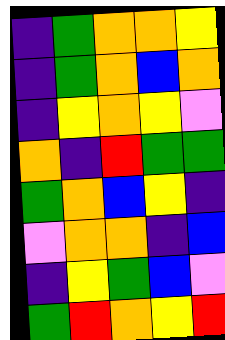[["indigo", "green", "orange", "orange", "yellow"], ["indigo", "green", "orange", "blue", "orange"], ["indigo", "yellow", "orange", "yellow", "violet"], ["orange", "indigo", "red", "green", "green"], ["green", "orange", "blue", "yellow", "indigo"], ["violet", "orange", "orange", "indigo", "blue"], ["indigo", "yellow", "green", "blue", "violet"], ["green", "red", "orange", "yellow", "red"]]